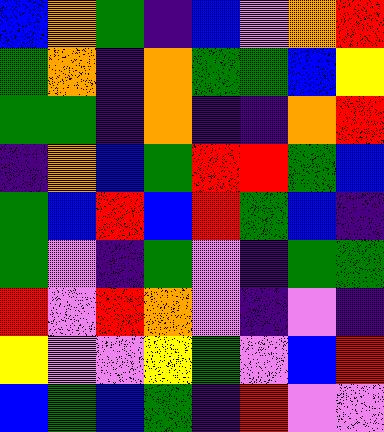[["blue", "orange", "green", "indigo", "blue", "violet", "orange", "red"], ["green", "orange", "indigo", "orange", "green", "green", "blue", "yellow"], ["green", "green", "indigo", "orange", "indigo", "indigo", "orange", "red"], ["indigo", "orange", "blue", "green", "red", "red", "green", "blue"], ["green", "blue", "red", "blue", "red", "green", "blue", "indigo"], ["green", "violet", "indigo", "green", "violet", "indigo", "green", "green"], ["red", "violet", "red", "orange", "violet", "indigo", "violet", "indigo"], ["yellow", "violet", "violet", "yellow", "green", "violet", "blue", "red"], ["blue", "green", "blue", "green", "indigo", "red", "violet", "violet"]]